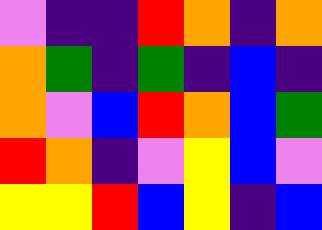[["violet", "indigo", "indigo", "red", "orange", "indigo", "orange"], ["orange", "green", "indigo", "green", "indigo", "blue", "indigo"], ["orange", "violet", "blue", "red", "orange", "blue", "green"], ["red", "orange", "indigo", "violet", "yellow", "blue", "violet"], ["yellow", "yellow", "red", "blue", "yellow", "indigo", "blue"]]